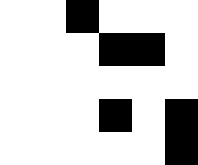[["white", "white", "black", "white", "white", "white"], ["white", "white", "white", "black", "black", "white"], ["white", "white", "white", "white", "white", "white"], ["white", "white", "white", "black", "white", "black"], ["white", "white", "white", "white", "white", "black"]]